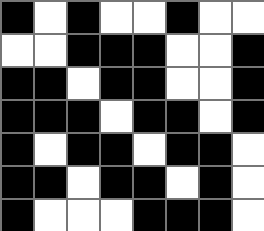[["black", "white", "black", "white", "white", "black", "white", "white"], ["white", "white", "black", "black", "black", "white", "white", "black"], ["black", "black", "white", "black", "black", "white", "white", "black"], ["black", "black", "black", "white", "black", "black", "white", "black"], ["black", "white", "black", "black", "white", "black", "black", "white"], ["black", "black", "white", "black", "black", "white", "black", "white"], ["black", "white", "white", "white", "black", "black", "black", "white"]]